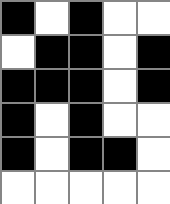[["black", "white", "black", "white", "white"], ["white", "black", "black", "white", "black"], ["black", "black", "black", "white", "black"], ["black", "white", "black", "white", "white"], ["black", "white", "black", "black", "white"], ["white", "white", "white", "white", "white"]]